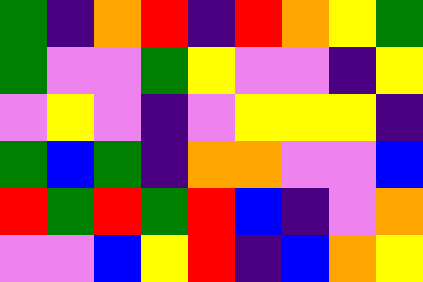[["green", "indigo", "orange", "red", "indigo", "red", "orange", "yellow", "green"], ["green", "violet", "violet", "green", "yellow", "violet", "violet", "indigo", "yellow"], ["violet", "yellow", "violet", "indigo", "violet", "yellow", "yellow", "yellow", "indigo"], ["green", "blue", "green", "indigo", "orange", "orange", "violet", "violet", "blue"], ["red", "green", "red", "green", "red", "blue", "indigo", "violet", "orange"], ["violet", "violet", "blue", "yellow", "red", "indigo", "blue", "orange", "yellow"]]